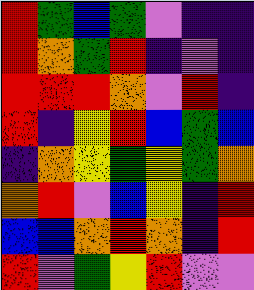[["red", "green", "blue", "green", "violet", "indigo", "indigo"], ["red", "orange", "green", "red", "indigo", "violet", "indigo"], ["red", "red", "red", "orange", "violet", "red", "indigo"], ["red", "indigo", "yellow", "red", "blue", "green", "blue"], ["indigo", "orange", "yellow", "green", "yellow", "green", "orange"], ["orange", "red", "violet", "blue", "yellow", "indigo", "red"], ["blue", "blue", "orange", "red", "orange", "indigo", "red"], ["red", "violet", "green", "yellow", "red", "violet", "violet"]]